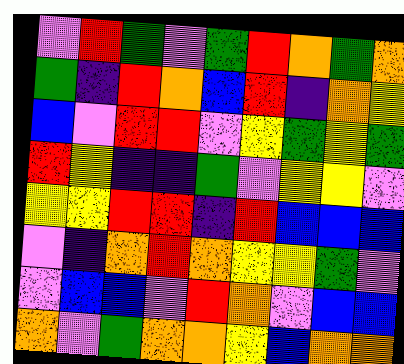[["violet", "red", "green", "violet", "green", "red", "orange", "green", "orange"], ["green", "indigo", "red", "orange", "blue", "red", "indigo", "orange", "yellow"], ["blue", "violet", "red", "red", "violet", "yellow", "green", "yellow", "green"], ["red", "yellow", "indigo", "indigo", "green", "violet", "yellow", "yellow", "violet"], ["yellow", "yellow", "red", "red", "indigo", "red", "blue", "blue", "blue"], ["violet", "indigo", "orange", "red", "orange", "yellow", "yellow", "green", "violet"], ["violet", "blue", "blue", "violet", "red", "orange", "violet", "blue", "blue"], ["orange", "violet", "green", "orange", "orange", "yellow", "blue", "orange", "orange"]]